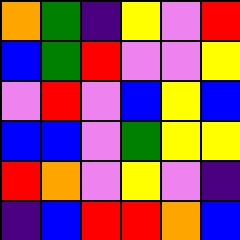[["orange", "green", "indigo", "yellow", "violet", "red"], ["blue", "green", "red", "violet", "violet", "yellow"], ["violet", "red", "violet", "blue", "yellow", "blue"], ["blue", "blue", "violet", "green", "yellow", "yellow"], ["red", "orange", "violet", "yellow", "violet", "indigo"], ["indigo", "blue", "red", "red", "orange", "blue"]]